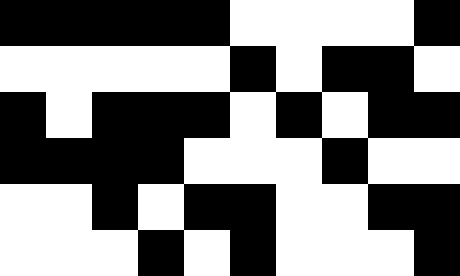[["black", "black", "black", "black", "black", "white", "white", "white", "white", "black"], ["white", "white", "white", "white", "white", "black", "white", "black", "black", "white"], ["black", "white", "black", "black", "black", "white", "black", "white", "black", "black"], ["black", "black", "black", "black", "white", "white", "white", "black", "white", "white"], ["white", "white", "black", "white", "black", "black", "white", "white", "black", "black"], ["white", "white", "white", "black", "white", "black", "white", "white", "white", "black"]]